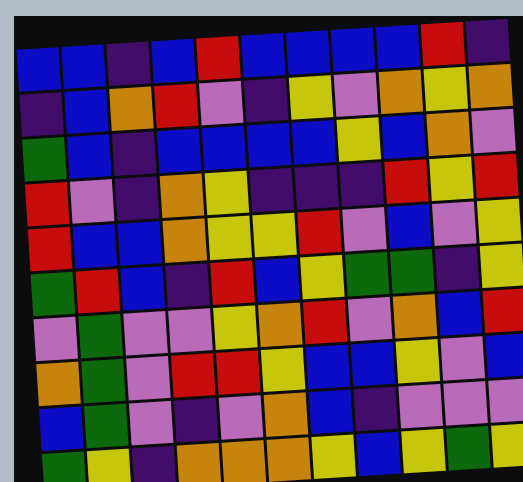[["blue", "blue", "indigo", "blue", "red", "blue", "blue", "blue", "blue", "red", "indigo"], ["indigo", "blue", "orange", "red", "violet", "indigo", "yellow", "violet", "orange", "yellow", "orange"], ["green", "blue", "indigo", "blue", "blue", "blue", "blue", "yellow", "blue", "orange", "violet"], ["red", "violet", "indigo", "orange", "yellow", "indigo", "indigo", "indigo", "red", "yellow", "red"], ["red", "blue", "blue", "orange", "yellow", "yellow", "red", "violet", "blue", "violet", "yellow"], ["green", "red", "blue", "indigo", "red", "blue", "yellow", "green", "green", "indigo", "yellow"], ["violet", "green", "violet", "violet", "yellow", "orange", "red", "violet", "orange", "blue", "red"], ["orange", "green", "violet", "red", "red", "yellow", "blue", "blue", "yellow", "violet", "blue"], ["blue", "green", "violet", "indigo", "violet", "orange", "blue", "indigo", "violet", "violet", "violet"], ["green", "yellow", "indigo", "orange", "orange", "orange", "yellow", "blue", "yellow", "green", "yellow"]]